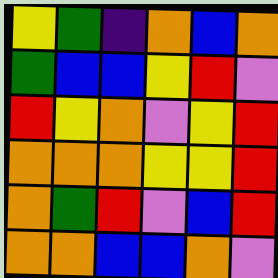[["yellow", "green", "indigo", "orange", "blue", "orange"], ["green", "blue", "blue", "yellow", "red", "violet"], ["red", "yellow", "orange", "violet", "yellow", "red"], ["orange", "orange", "orange", "yellow", "yellow", "red"], ["orange", "green", "red", "violet", "blue", "red"], ["orange", "orange", "blue", "blue", "orange", "violet"]]